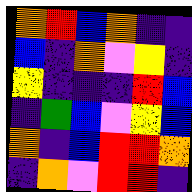[["orange", "red", "blue", "orange", "indigo", "indigo"], ["blue", "indigo", "orange", "violet", "yellow", "indigo"], ["yellow", "indigo", "indigo", "indigo", "red", "blue"], ["indigo", "green", "blue", "violet", "yellow", "blue"], ["orange", "indigo", "blue", "red", "red", "orange"], ["indigo", "orange", "violet", "red", "red", "indigo"]]